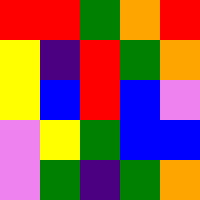[["red", "red", "green", "orange", "red"], ["yellow", "indigo", "red", "green", "orange"], ["yellow", "blue", "red", "blue", "violet"], ["violet", "yellow", "green", "blue", "blue"], ["violet", "green", "indigo", "green", "orange"]]